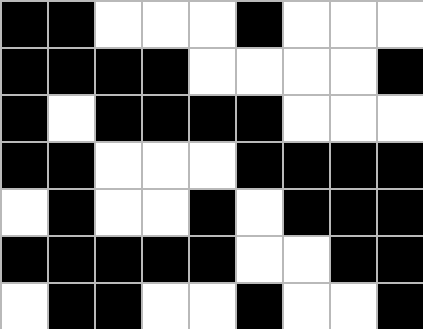[["black", "black", "white", "white", "white", "black", "white", "white", "white"], ["black", "black", "black", "black", "white", "white", "white", "white", "black"], ["black", "white", "black", "black", "black", "black", "white", "white", "white"], ["black", "black", "white", "white", "white", "black", "black", "black", "black"], ["white", "black", "white", "white", "black", "white", "black", "black", "black"], ["black", "black", "black", "black", "black", "white", "white", "black", "black"], ["white", "black", "black", "white", "white", "black", "white", "white", "black"]]